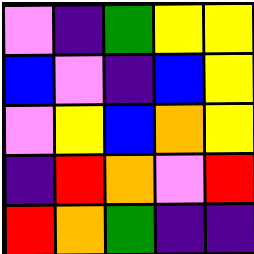[["violet", "indigo", "green", "yellow", "yellow"], ["blue", "violet", "indigo", "blue", "yellow"], ["violet", "yellow", "blue", "orange", "yellow"], ["indigo", "red", "orange", "violet", "red"], ["red", "orange", "green", "indigo", "indigo"]]